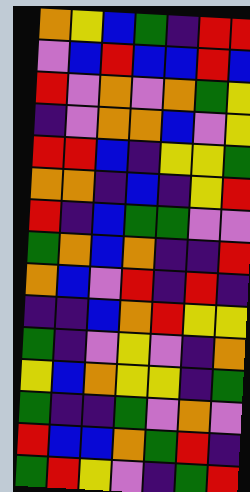[["orange", "yellow", "blue", "green", "indigo", "red", "red"], ["violet", "blue", "red", "blue", "blue", "red", "blue"], ["red", "violet", "orange", "violet", "orange", "green", "yellow"], ["indigo", "violet", "orange", "orange", "blue", "violet", "yellow"], ["red", "red", "blue", "indigo", "yellow", "yellow", "green"], ["orange", "orange", "indigo", "blue", "indigo", "yellow", "red"], ["red", "indigo", "blue", "green", "green", "violet", "violet"], ["green", "orange", "blue", "orange", "indigo", "indigo", "red"], ["orange", "blue", "violet", "red", "indigo", "red", "indigo"], ["indigo", "indigo", "blue", "orange", "red", "yellow", "yellow"], ["green", "indigo", "violet", "yellow", "violet", "indigo", "orange"], ["yellow", "blue", "orange", "yellow", "yellow", "indigo", "green"], ["green", "indigo", "indigo", "green", "violet", "orange", "violet"], ["red", "blue", "blue", "orange", "green", "red", "indigo"], ["green", "red", "yellow", "violet", "indigo", "green", "red"]]